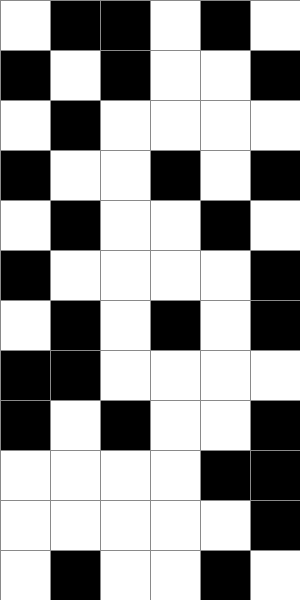[["white", "black", "black", "white", "black", "white"], ["black", "white", "black", "white", "white", "black"], ["white", "black", "white", "white", "white", "white"], ["black", "white", "white", "black", "white", "black"], ["white", "black", "white", "white", "black", "white"], ["black", "white", "white", "white", "white", "black"], ["white", "black", "white", "black", "white", "black"], ["black", "black", "white", "white", "white", "white"], ["black", "white", "black", "white", "white", "black"], ["white", "white", "white", "white", "black", "black"], ["white", "white", "white", "white", "white", "black"], ["white", "black", "white", "white", "black", "white"]]